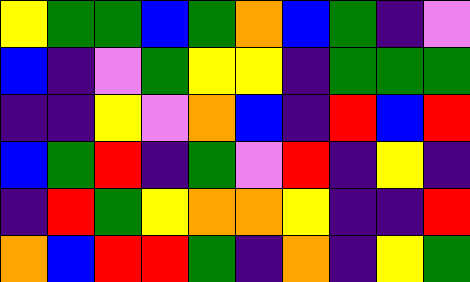[["yellow", "green", "green", "blue", "green", "orange", "blue", "green", "indigo", "violet"], ["blue", "indigo", "violet", "green", "yellow", "yellow", "indigo", "green", "green", "green"], ["indigo", "indigo", "yellow", "violet", "orange", "blue", "indigo", "red", "blue", "red"], ["blue", "green", "red", "indigo", "green", "violet", "red", "indigo", "yellow", "indigo"], ["indigo", "red", "green", "yellow", "orange", "orange", "yellow", "indigo", "indigo", "red"], ["orange", "blue", "red", "red", "green", "indigo", "orange", "indigo", "yellow", "green"]]